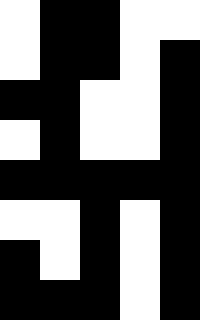[["white", "black", "black", "white", "white"], ["white", "black", "black", "white", "black"], ["black", "black", "white", "white", "black"], ["white", "black", "white", "white", "black"], ["black", "black", "black", "black", "black"], ["white", "white", "black", "white", "black"], ["black", "white", "black", "white", "black"], ["black", "black", "black", "white", "black"]]